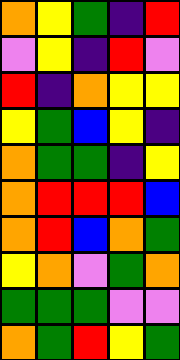[["orange", "yellow", "green", "indigo", "red"], ["violet", "yellow", "indigo", "red", "violet"], ["red", "indigo", "orange", "yellow", "yellow"], ["yellow", "green", "blue", "yellow", "indigo"], ["orange", "green", "green", "indigo", "yellow"], ["orange", "red", "red", "red", "blue"], ["orange", "red", "blue", "orange", "green"], ["yellow", "orange", "violet", "green", "orange"], ["green", "green", "green", "violet", "violet"], ["orange", "green", "red", "yellow", "green"]]